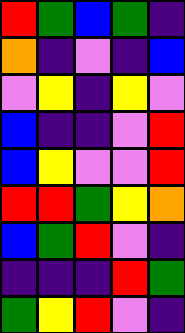[["red", "green", "blue", "green", "indigo"], ["orange", "indigo", "violet", "indigo", "blue"], ["violet", "yellow", "indigo", "yellow", "violet"], ["blue", "indigo", "indigo", "violet", "red"], ["blue", "yellow", "violet", "violet", "red"], ["red", "red", "green", "yellow", "orange"], ["blue", "green", "red", "violet", "indigo"], ["indigo", "indigo", "indigo", "red", "green"], ["green", "yellow", "red", "violet", "indigo"]]